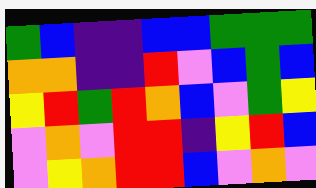[["green", "blue", "indigo", "indigo", "blue", "blue", "green", "green", "green"], ["orange", "orange", "indigo", "indigo", "red", "violet", "blue", "green", "blue"], ["yellow", "red", "green", "red", "orange", "blue", "violet", "green", "yellow"], ["violet", "orange", "violet", "red", "red", "indigo", "yellow", "red", "blue"], ["violet", "yellow", "orange", "red", "red", "blue", "violet", "orange", "violet"]]